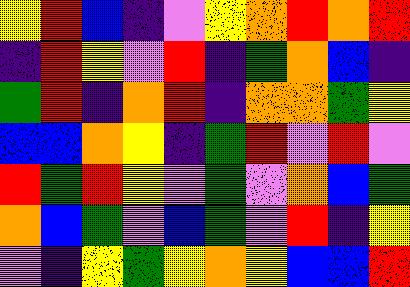[["yellow", "red", "blue", "indigo", "violet", "yellow", "orange", "red", "orange", "red"], ["indigo", "red", "yellow", "violet", "red", "indigo", "green", "orange", "blue", "indigo"], ["green", "red", "indigo", "orange", "red", "indigo", "orange", "orange", "green", "yellow"], ["blue", "blue", "orange", "yellow", "indigo", "green", "red", "violet", "red", "violet"], ["red", "green", "red", "yellow", "violet", "green", "violet", "orange", "blue", "green"], ["orange", "blue", "green", "violet", "blue", "green", "violet", "red", "indigo", "yellow"], ["violet", "indigo", "yellow", "green", "yellow", "orange", "yellow", "blue", "blue", "red"]]